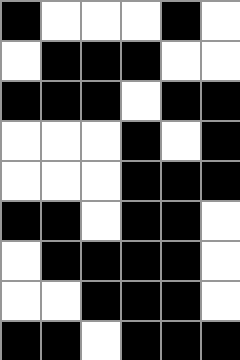[["black", "white", "white", "white", "black", "white"], ["white", "black", "black", "black", "white", "white"], ["black", "black", "black", "white", "black", "black"], ["white", "white", "white", "black", "white", "black"], ["white", "white", "white", "black", "black", "black"], ["black", "black", "white", "black", "black", "white"], ["white", "black", "black", "black", "black", "white"], ["white", "white", "black", "black", "black", "white"], ["black", "black", "white", "black", "black", "black"]]